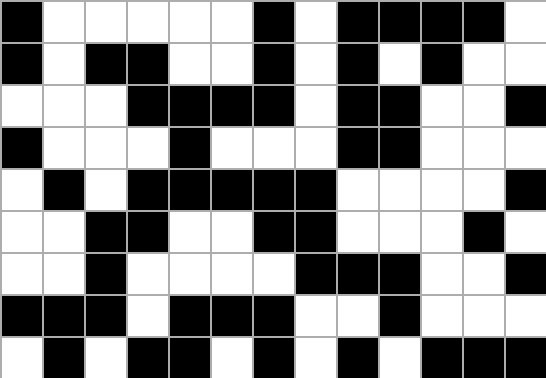[["black", "white", "white", "white", "white", "white", "black", "white", "black", "black", "black", "black", "white"], ["black", "white", "black", "black", "white", "white", "black", "white", "black", "white", "black", "white", "white"], ["white", "white", "white", "black", "black", "black", "black", "white", "black", "black", "white", "white", "black"], ["black", "white", "white", "white", "black", "white", "white", "white", "black", "black", "white", "white", "white"], ["white", "black", "white", "black", "black", "black", "black", "black", "white", "white", "white", "white", "black"], ["white", "white", "black", "black", "white", "white", "black", "black", "white", "white", "white", "black", "white"], ["white", "white", "black", "white", "white", "white", "white", "black", "black", "black", "white", "white", "black"], ["black", "black", "black", "white", "black", "black", "black", "white", "white", "black", "white", "white", "white"], ["white", "black", "white", "black", "black", "white", "black", "white", "black", "white", "black", "black", "black"]]